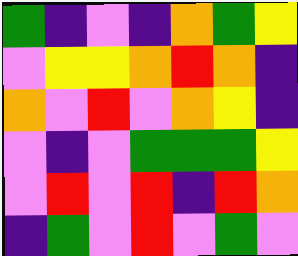[["green", "indigo", "violet", "indigo", "orange", "green", "yellow"], ["violet", "yellow", "yellow", "orange", "red", "orange", "indigo"], ["orange", "violet", "red", "violet", "orange", "yellow", "indigo"], ["violet", "indigo", "violet", "green", "green", "green", "yellow"], ["violet", "red", "violet", "red", "indigo", "red", "orange"], ["indigo", "green", "violet", "red", "violet", "green", "violet"]]